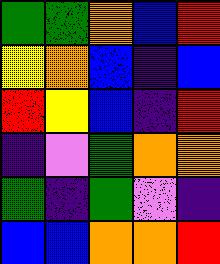[["green", "green", "orange", "blue", "red"], ["yellow", "orange", "blue", "indigo", "blue"], ["red", "yellow", "blue", "indigo", "red"], ["indigo", "violet", "green", "orange", "orange"], ["green", "indigo", "green", "violet", "indigo"], ["blue", "blue", "orange", "orange", "red"]]